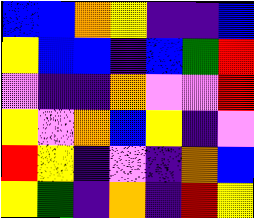[["blue", "blue", "orange", "yellow", "indigo", "indigo", "blue"], ["yellow", "blue", "blue", "indigo", "blue", "green", "red"], ["violet", "indigo", "indigo", "orange", "violet", "violet", "red"], ["yellow", "violet", "orange", "blue", "yellow", "indigo", "violet"], ["red", "yellow", "indigo", "violet", "indigo", "orange", "blue"], ["yellow", "green", "indigo", "orange", "indigo", "red", "yellow"]]